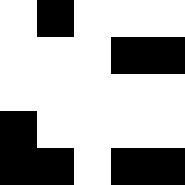[["white", "black", "white", "white", "white"], ["white", "white", "white", "black", "black"], ["white", "white", "white", "white", "white"], ["black", "white", "white", "white", "white"], ["black", "black", "white", "black", "black"]]